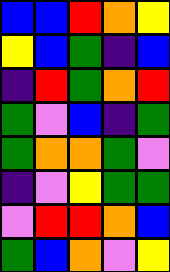[["blue", "blue", "red", "orange", "yellow"], ["yellow", "blue", "green", "indigo", "blue"], ["indigo", "red", "green", "orange", "red"], ["green", "violet", "blue", "indigo", "green"], ["green", "orange", "orange", "green", "violet"], ["indigo", "violet", "yellow", "green", "green"], ["violet", "red", "red", "orange", "blue"], ["green", "blue", "orange", "violet", "yellow"]]